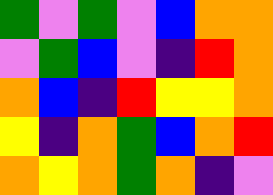[["green", "violet", "green", "violet", "blue", "orange", "orange"], ["violet", "green", "blue", "violet", "indigo", "red", "orange"], ["orange", "blue", "indigo", "red", "yellow", "yellow", "orange"], ["yellow", "indigo", "orange", "green", "blue", "orange", "red"], ["orange", "yellow", "orange", "green", "orange", "indigo", "violet"]]